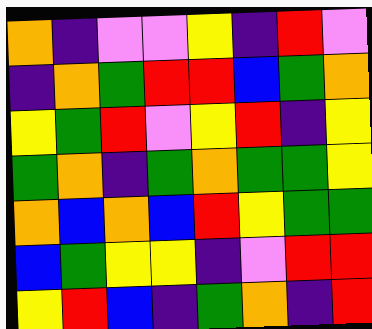[["orange", "indigo", "violet", "violet", "yellow", "indigo", "red", "violet"], ["indigo", "orange", "green", "red", "red", "blue", "green", "orange"], ["yellow", "green", "red", "violet", "yellow", "red", "indigo", "yellow"], ["green", "orange", "indigo", "green", "orange", "green", "green", "yellow"], ["orange", "blue", "orange", "blue", "red", "yellow", "green", "green"], ["blue", "green", "yellow", "yellow", "indigo", "violet", "red", "red"], ["yellow", "red", "blue", "indigo", "green", "orange", "indigo", "red"]]